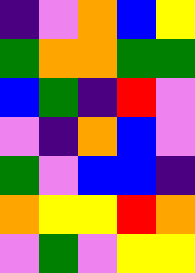[["indigo", "violet", "orange", "blue", "yellow"], ["green", "orange", "orange", "green", "green"], ["blue", "green", "indigo", "red", "violet"], ["violet", "indigo", "orange", "blue", "violet"], ["green", "violet", "blue", "blue", "indigo"], ["orange", "yellow", "yellow", "red", "orange"], ["violet", "green", "violet", "yellow", "yellow"]]